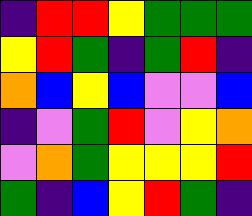[["indigo", "red", "red", "yellow", "green", "green", "green"], ["yellow", "red", "green", "indigo", "green", "red", "indigo"], ["orange", "blue", "yellow", "blue", "violet", "violet", "blue"], ["indigo", "violet", "green", "red", "violet", "yellow", "orange"], ["violet", "orange", "green", "yellow", "yellow", "yellow", "red"], ["green", "indigo", "blue", "yellow", "red", "green", "indigo"]]